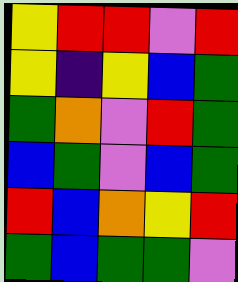[["yellow", "red", "red", "violet", "red"], ["yellow", "indigo", "yellow", "blue", "green"], ["green", "orange", "violet", "red", "green"], ["blue", "green", "violet", "blue", "green"], ["red", "blue", "orange", "yellow", "red"], ["green", "blue", "green", "green", "violet"]]